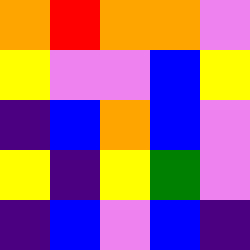[["orange", "red", "orange", "orange", "violet"], ["yellow", "violet", "violet", "blue", "yellow"], ["indigo", "blue", "orange", "blue", "violet"], ["yellow", "indigo", "yellow", "green", "violet"], ["indigo", "blue", "violet", "blue", "indigo"]]